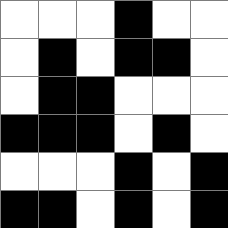[["white", "white", "white", "black", "white", "white"], ["white", "black", "white", "black", "black", "white"], ["white", "black", "black", "white", "white", "white"], ["black", "black", "black", "white", "black", "white"], ["white", "white", "white", "black", "white", "black"], ["black", "black", "white", "black", "white", "black"]]